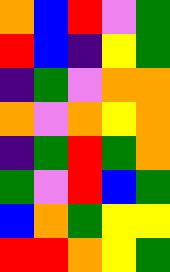[["orange", "blue", "red", "violet", "green"], ["red", "blue", "indigo", "yellow", "green"], ["indigo", "green", "violet", "orange", "orange"], ["orange", "violet", "orange", "yellow", "orange"], ["indigo", "green", "red", "green", "orange"], ["green", "violet", "red", "blue", "green"], ["blue", "orange", "green", "yellow", "yellow"], ["red", "red", "orange", "yellow", "green"]]